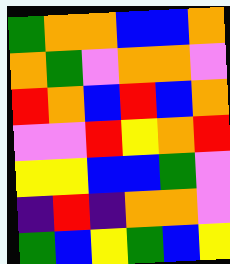[["green", "orange", "orange", "blue", "blue", "orange"], ["orange", "green", "violet", "orange", "orange", "violet"], ["red", "orange", "blue", "red", "blue", "orange"], ["violet", "violet", "red", "yellow", "orange", "red"], ["yellow", "yellow", "blue", "blue", "green", "violet"], ["indigo", "red", "indigo", "orange", "orange", "violet"], ["green", "blue", "yellow", "green", "blue", "yellow"]]